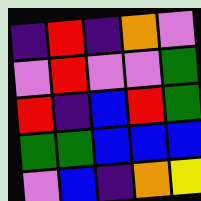[["indigo", "red", "indigo", "orange", "violet"], ["violet", "red", "violet", "violet", "green"], ["red", "indigo", "blue", "red", "green"], ["green", "green", "blue", "blue", "blue"], ["violet", "blue", "indigo", "orange", "yellow"]]